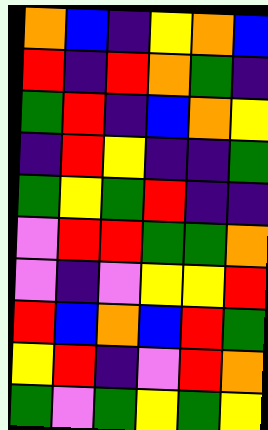[["orange", "blue", "indigo", "yellow", "orange", "blue"], ["red", "indigo", "red", "orange", "green", "indigo"], ["green", "red", "indigo", "blue", "orange", "yellow"], ["indigo", "red", "yellow", "indigo", "indigo", "green"], ["green", "yellow", "green", "red", "indigo", "indigo"], ["violet", "red", "red", "green", "green", "orange"], ["violet", "indigo", "violet", "yellow", "yellow", "red"], ["red", "blue", "orange", "blue", "red", "green"], ["yellow", "red", "indigo", "violet", "red", "orange"], ["green", "violet", "green", "yellow", "green", "yellow"]]